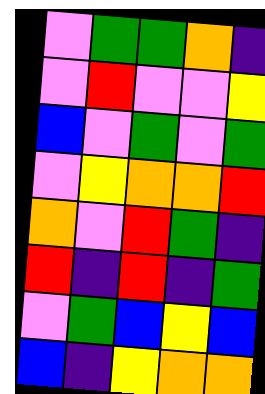[["violet", "green", "green", "orange", "indigo"], ["violet", "red", "violet", "violet", "yellow"], ["blue", "violet", "green", "violet", "green"], ["violet", "yellow", "orange", "orange", "red"], ["orange", "violet", "red", "green", "indigo"], ["red", "indigo", "red", "indigo", "green"], ["violet", "green", "blue", "yellow", "blue"], ["blue", "indigo", "yellow", "orange", "orange"]]